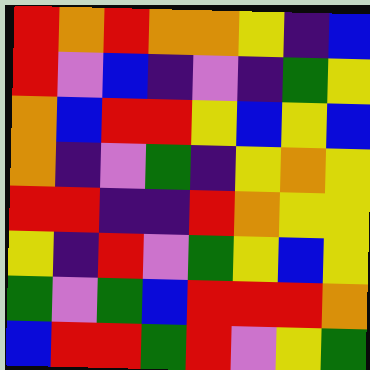[["red", "orange", "red", "orange", "orange", "yellow", "indigo", "blue"], ["red", "violet", "blue", "indigo", "violet", "indigo", "green", "yellow"], ["orange", "blue", "red", "red", "yellow", "blue", "yellow", "blue"], ["orange", "indigo", "violet", "green", "indigo", "yellow", "orange", "yellow"], ["red", "red", "indigo", "indigo", "red", "orange", "yellow", "yellow"], ["yellow", "indigo", "red", "violet", "green", "yellow", "blue", "yellow"], ["green", "violet", "green", "blue", "red", "red", "red", "orange"], ["blue", "red", "red", "green", "red", "violet", "yellow", "green"]]